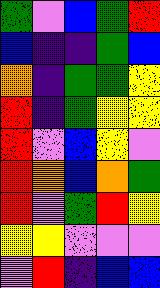[["green", "violet", "blue", "green", "red"], ["blue", "indigo", "indigo", "green", "blue"], ["orange", "indigo", "green", "green", "yellow"], ["red", "indigo", "green", "yellow", "yellow"], ["red", "violet", "blue", "yellow", "violet"], ["red", "orange", "blue", "orange", "green"], ["red", "violet", "green", "red", "yellow"], ["yellow", "yellow", "violet", "violet", "violet"], ["violet", "red", "indigo", "blue", "blue"]]